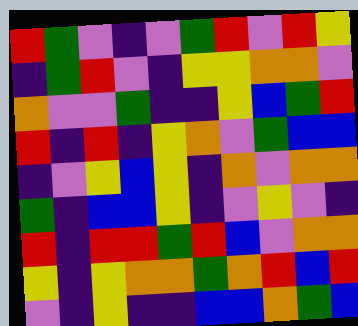[["red", "green", "violet", "indigo", "violet", "green", "red", "violet", "red", "yellow"], ["indigo", "green", "red", "violet", "indigo", "yellow", "yellow", "orange", "orange", "violet"], ["orange", "violet", "violet", "green", "indigo", "indigo", "yellow", "blue", "green", "red"], ["red", "indigo", "red", "indigo", "yellow", "orange", "violet", "green", "blue", "blue"], ["indigo", "violet", "yellow", "blue", "yellow", "indigo", "orange", "violet", "orange", "orange"], ["green", "indigo", "blue", "blue", "yellow", "indigo", "violet", "yellow", "violet", "indigo"], ["red", "indigo", "red", "red", "green", "red", "blue", "violet", "orange", "orange"], ["yellow", "indigo", "yellow", "orange", "orange", "green", "orange", "red", "blue", "red"], ["violet", "indigo", "yellow", "indigo", "indigo", "blue", "blue", "orange", "green", "blue"]]